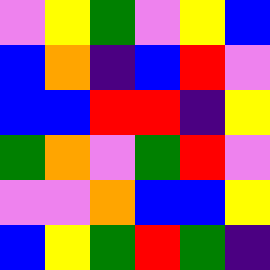[["violet", "yellow", "green", "violet", "yellow", "blue"], ["blue", "orange", "indigo", "blue", "red", "violet"], ["blue", "blue", "red", "red", "indigo", "yellow"], ["green", "orange", "violet", "green", "red", "violet"], ["violet", "violet", "orange", "blue", "blue", "yellow"], ["blue", "yellow", "green", "red", "green", "indigo"]]